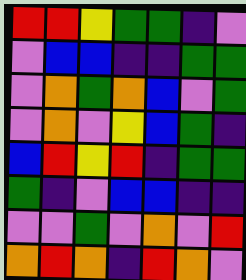[["red", "red", "yellow", "green", "green", "indigo", "violet"], ["violet", "blue", "blue", "indigo", "indigo", "green", "green"], ["violet", "orange", "green", "orange", "blue", "violet", "green"], ["violet", "orange", "violet", "yellow", "blue", "green", "indigo"], ["blue", "red", "yellow", "red", "indigo", "green", "green"], ["green", "indigo", "violet", "blue", "blue", "indigo", "indigo"], ["violet", "violet", "green", "violet", "orange", "violet", "red"], ["orange", "red", "orange", "indigo", "red", "orange", "violet"]]